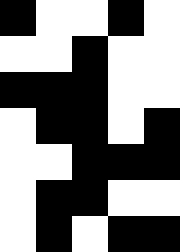[["black", "white", "white", "black", "white"], ["white", "white", "black", "white", "white"], ["black", "black", "black", "white", "white"], ["white", "black", "black", "white", "black"], ["white", "white", "black", "black", "black"], ["white", "black", "black", "white", "white"], ["white", "black", "white", "black", "black"]]